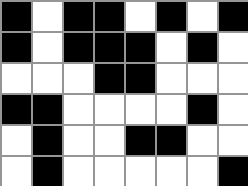[["black", "white", "black", "black", "white", "black", "white", "black"], ["black", "white", "black", "black", "black", "white", "black", "white"], ["white", "white", "white", "black", "black", "white", "white", "white"], ["black", "black", "white", "white", "white", "white", "black", "white"], ["white", "black", "white", "white", "black", "black", "white", "white"], ["white", "black", "white", "white", "white", "white", "white", "black"]]